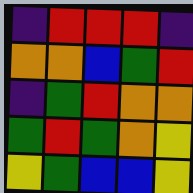[["indigo", "red", "red", "red", "indigo"], ["orange", "orange", "blue", "green", "red"], ["indigo", "green", "red", "orange", "orange"], ["green", "red", "green", "orange", "yellow"], ["yellow", "green", "blue", "blue", "yellow"]]